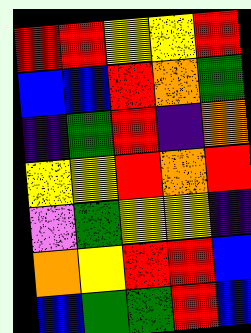[["red", "red", "yellow", "yellow", "red"], ["blue", "blue", "red", "orange", "green"], ["indigo", "green", "red", "indigo", "orange"], ["yellow", "yellow", "red", "orange", "red"], ["violet", "green", "yellow", "yellow", "indigo"], ["orange", "yellow", "red", "red", "blue"], ["blue", "green", "green", "red", "blue"]]